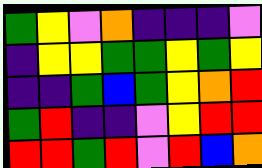[["green", "yellow", "violet", "orange", "indigo", "indigo", "indigo", "violet"], ["indigo", "yellow", "yellow", "green", "green", "yellow", "green", "yellow"], ["indigo", "indigo", "green", "blue", "green", "yellow", "orange", "red"], ["green", "red", "indigo", "indigo", "violet", "yellow", "red", "red"], ["red", "red", "green", "red", "violet", "red", "blue", "orange"]]